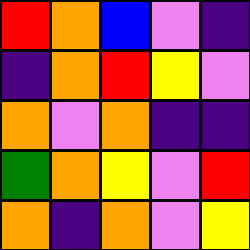[["red", "orange", "blue", "violet", "indigo"], ["indigo", "orange", "red", "yellow", "violet"], ["orange", "violet", "orange", "indigo", "indigo"], ["green", "orange", "yellow", "violet", "red"], ["orange", "indigo", "orange", "violet", "yellow"]]